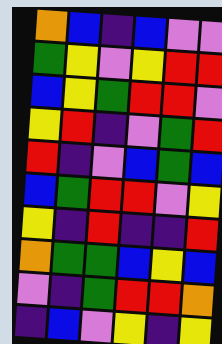[["orange", "blue", "indigo", "blue", "violet", "violet"], ["green", "yellow", "violet", "yellow", "red", "red"], ["blue", "yellow", "green", "red", "red", "violet"], ["yellow", "red", "indigo", "violet", "green", "red"], ["red", "indigo", "violet", "blue", "green", "blue"], ["blue", "green", "red", "red", "violet", "yellow"], ["yellow", "indigo", "red", "indigo", "indigo", "red"], ["orange", "green", "green", "blue", "yellow", "blue"], ["violet", "indigo", "green", "red", "red", "orange"], ["indigo", "blue", "violet", "yellow", "indigo", "yellow"]]